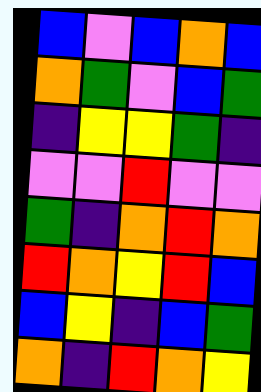[["blue", "violet", "blue", "orange", "blue"], ["orange", "green", "violet", "blue", "green"], ["indigo", "yellow", "yellow", "green", "indigo"], ["violet", "violet", "red", "violet", "violet"], ["green", "indigo", "orange", "red", "orange"], ["red", "orange", "yellow", "red", "blue"], ["blue", "yellow", "indigo", "blue", "green"], ["orange", "indigo", "red", "orange", "yellow"]]